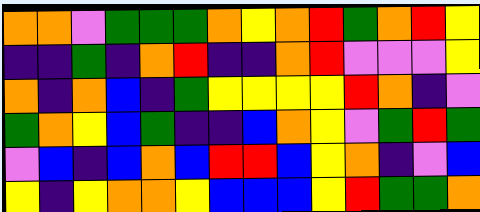[["orange", "orange", "violet", "green", "green", "green", "orange", "yellow", "orange", "red", "green", "orange", "red", "yellow"], ["indigo", "indigo", "green", "indigo", "orange", "red", "indigo", "indigo", "orange", "red", "violet", "violet", "violet", "yellow"], ["orange", "indigo", "orange", "blue", "indigo", "green", "yellow", "yellow", "yellow", "yellow", "red", "orange", "indigo", "violet"], ["green", "orange", "yellow", "blue", "green", "indigo", "indigo", "blue", "orange", "yellow", "violet", "green", "red", "green"], ["violet", "blue", "indigo", "blue", "orange", "blue", "red", "red", "blue", "yellow", "orange", "indigo", "violet", "blue"], ["yellow", "indigo", "yellow", "orange", "orange", "yellow", "blue", "blue", "blue", "yellow", "red", "green", "green", "orange"]]